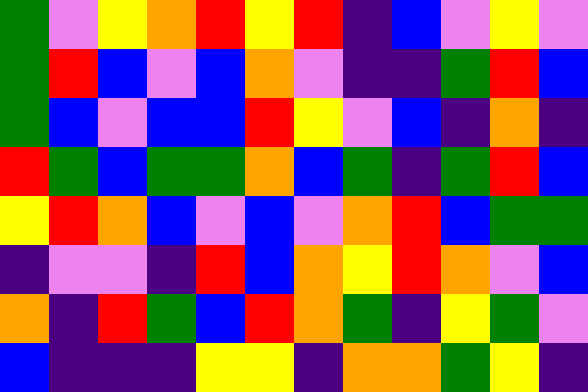[["green", "violet", "yellow", "orange", "red", "yellow", "red", "indigo", "blue", "violet", "yellow", "violet"], ["green", "red", "blue", "violet", "blue", "orange", "violet", "indigo", "indigo", "green", "red", "blue"], ["green", "blue", "violet", "blue", "blue", "red", "yellow", "violet", "blue", "indigo", "orange", "indigo"], ["red", "green", "blue", "green", "green", "orange", "blue", "green", "indigo", "green", "red", "blue"], ["yellow", "red", "orange", "blue", "violet", "blue", "violet", "orange", "red", "blue", "green", "green"], ["indigo", "violet", "violet", "indigo", "red", "blue", "orange", "yellow", "red", "orange", "violet", "blue"], ["orange", "indigo", "red", "green", "blue", "red", "orange", "green", "indigo", "yellow", "green", "violet"], ["blue", "indigo", "indigo", "indigo", "yellow", "yellow", "indigo", "orange", "orange", "green", "yellow", "indigo"]]